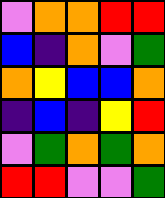[["violet", "orange", "orange", "red", "red"], ["blue", "indigo", "orange", "violet", "green"], ["orange", "yellow", "blue", "blue", "orange"], ["indigo", "blue", "indigo", "yellow", "red"], ["violet", "green", "orange", "green", "orange"], ["red", "red", "violet", "violet", "green"]]